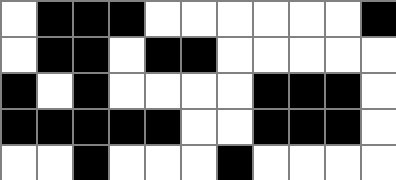[["white", "black", "black", "black", "white", "white", "white", "white", "white", "white", "black"], ["white", "black", "black", "white", "black", "black", "white", "white", "white", "white", "white"], ["black", "white", "black", "white", "white", "white", "white", "black", "black", "black", "white"], ["black", "black", "black", "black", "black", "white", "white", "black", "black", "black", "white"], ["white", "white", "black", "white", "white", "white", "black", "white", "white", "white", "white"]]